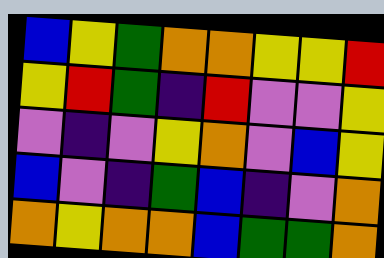[["blue", "yellow", "green", "orange", "orange", "yellow", "yellow", "red"], ["yellow", "red", "green", "indigo", "red", "violet", "violet", "yellow"], ["violet", "indigo", "violet", "yellow", "orange", "violet", "blue", "yellow"], ["blue", "violet", "indigo", "green", "blue", "indigo", "violet", "orange"], ["orange", "yellow", "orange", "orange", "blue", "green", "green", "orange"]]